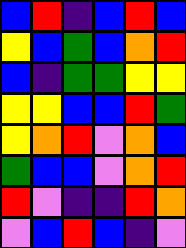[["blue", "red", "indigo", "blue", "red", "blue"], ["yellow", "blue", "green", "blue", "orange", "red"], ["blue", "indigo", "green", "green", "yellow", "yellow"], ["yellow", "yellow", "blue", "blue", "red", "green"], ["yellow", "orange", "red", "violet", "orange", "blue"], ["green", "blue", "blue", "violet", "orange", "red"], ["red", "violet", "indigo", "indigo", "red", "orange"], ["violet", "blue", "red", "blue", "indigo", "violet"]]